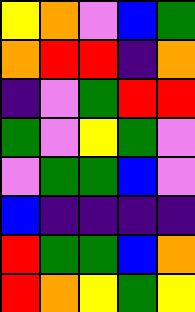[["yellow", "orange", "violet", "blue", "green"], ["orange", "red", "red", "indigo", "orange"], ["indigo", "violet", "green", "red", "red"], ["green", "violet", "yellow", "green", "violet"], ["violet", "green", "green", "blue", "violet"], ["blue", "indigo", "indigo", "indigo", "indigo"], ["red", "green", "green", "blue", "orange"], ["red", "orange", "yellow", "green", "yellow"]]